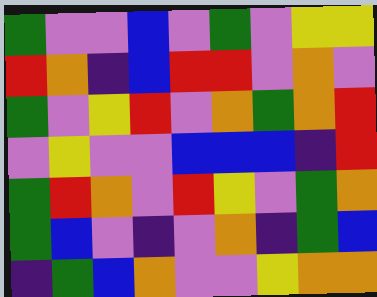[["green", "violet", "violet", "blue", "violet", "green", "violet", "yellow", "yellow"], ["red", "orange", "indigo", "blue", "red", "red", "violet", "orange", "violet"], ["green", "violet", "yellow", "red", "violet", "orange", "green", "orange", "red"], ["violet", "yellow", "violet", "violet", "blue", "blue", "blue", "indigo", "red"], ["green", "red", "orange", "violet", "red", "yellow", "violet", "green", "orange"], ["green", "blue", "violet", "indigo", "violet", "orange", "indigo", "green", "blue"], ["indigo", "green", "blue", "orange", "violet", "violet", "yellow", "orange", "orange"]]